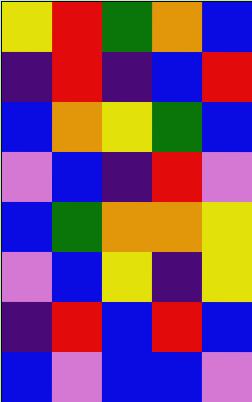[["yellow", "red", "green", "orange", "blue"], ["indigo", "red", "indigo", "blue", "red"], ["blue", "orange", "yellow", "green", "blue"], ["violet", "blue", "indigo", "red", "violet"], ["blue", "green", "orange", "orange", "yellow"], ["violet", "blue", "yellow", "indigo", "yellow"], ["indigo", "red", "blue", "red", "blue"], ["blue", "violet", "blue", "blue", "violet"]]